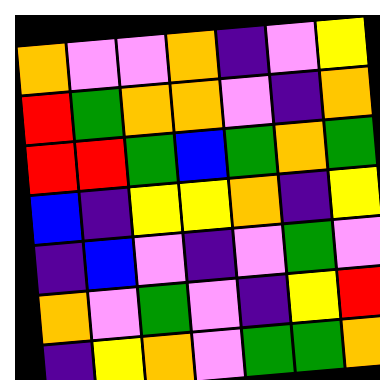[["orange", "violet", "violet", "orange", "indigo", "violet", "yellow"], ["red", "green", "orange", "orange", "violet", "indigo", "orange"], ["red", "red", "green", "blue", "green", "orange", "green"], ["blue", "indigo", "yellow", "yellow", "orange", "indigo", "yellow"], ["indigo", "blue", "violet", "indigo", "violet", "green", "violet"], ["orange", "violet", "green", "violet", "indigo", "yellow", "red"], ["indigo", "yellow", "orange", "violet", "green", "green", "orange"]]